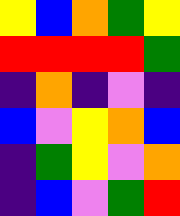[["yellow", "blue", "orange", "green", "yellow"], ["red", "red", "red", "red", "green"], ["indigo", "orange", "indigo", "violet", "indigo"], ["blue", "violet", "yellow", "orange", "blue"], ["indigo", "green", "yellow", "violet", "orange"], ["indigo", "blue", "violet", "green", "red"]]